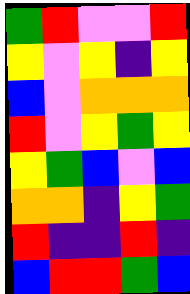[["green", "red", "violet", "violet", "red"], ["yellow", "violet", "yellow", "indigo", "yellow"], ["blue", "violet", "orange", "orange", "orange"], ["red", "violet", "yellow", "green", "yellow"], ["yellow", "green", "blue", "violet", "blue"], ["orange", "orange", "indigo", "yellow", "green"], ["red", "indigo", "indigo", "red", "indigo"], ["blue", "red", "red", "green", "blue"]]